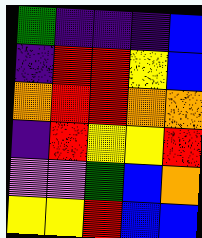[["green", "indigo", "indigo", "indigo", "blue"], ["indigo", "red", "red", "yellow", "blue"], ["orange", "red", "red", "orange", "orange"], ["indigo", "red", "yellow", "yellow", "red"], ["violet", "violet", "green", "blue", "orange"], ["yellow", "yellow", "red", "blue", "blue"]]